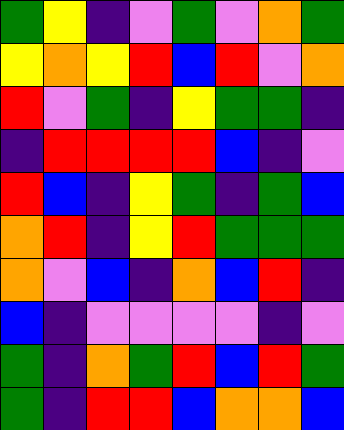[["green", "yellow", "indigo", "violet", "green", "violet", "orange", "green"], ["yellow", "orange", "yellow", "red", "blue", "red", "violet", "orange"], ["red", "violet", "green", "indigo", "yellow", "green", "green", "indigo"], ["indigo", "red", "red", "red", "red", "blue", "indigo", "violet"], ["red", "blue", "indigo", "yellow", "green", "indigo", "green", "blue"], ["orange", "red", "indigo", "yellow", "red", "green", "green", "green"], ["orange", "violet", "blue", "indigo", "orange", "blue", "red", "indigo"], ["blue", "indigo", "violet", "violet", "violet", "violet", "indigo", "violet"], ["green", "indigo", "orange", "green", "red", "blue", "red", "green"], ["green", "indigo", "red", "red", "blue", "orange", "orange", "blue"]]